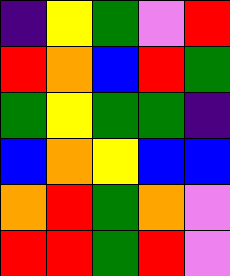[["indigo", "yellow", "green", "violet", "red"], ["red", "orange", "blue", "red", "green"], ["green", "yellow", "green", "green", "indigo"], ["blue", "orange", "yellow", "blue", "blue"], ["orange", "red", "green", "orange", "violet"], ["red", "red", "green", "red", "violet"]]